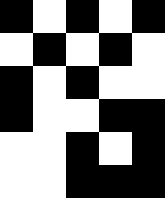[["black", "white", "black", "white", "black"], ["white", "black", "white", "black", "white"], ["black", "white", "black", "white", "white"], ["black", "white", "white", "black", "black"], ["white", "white", "black", "white", "black"], ["white", "white", "black", "black", "black"]]